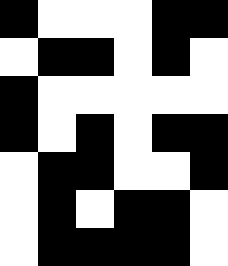[["black", "white", "white", "white", "black", "black"], ["white", "black", "black", "white", "black", "white"], ["black", "white", "white", "white", "white", "white"], ["black", "white", "black", "white", "black", "black"], ["white", "black", "black", "white", "white", "black"], ["white", "black", "white", "black", "black", "white"], ["white", "black", "black", "black", "black", "white"]]